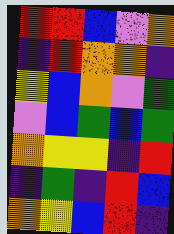[["red", "red", "blue", "violet", "orange"], ["indigo", "red", "orange", "orange", "indigo"], ["yellow", "blue", "orange", "violet", "green"], ["violet", "blue", "green", "blue", "green"], ["orange", "yellow", "yellow", "indigo", "red"], ["indigo", "green", "indigo", "red", "blue"], ["orange", "yellow", "blue", "red", "indigo"]]